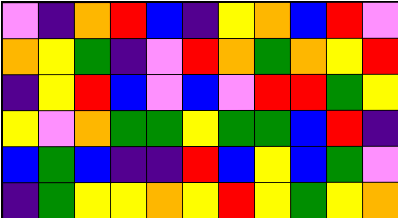[["violet", "indigo", "orange", "red", "blue", "indigo", "yellow", "orange", "blue", "red", "violet"], ["orange", "yellow", "green", "indigo", "violet", "red", "orange", "green", "orange", "yellow", "red"], ["indigo", "yellow", "red", "blue", "violet", "blue", "violet", "red", "red", "green", "yellow"], ["yellow", "violet", "orange", "green", "green", "yellow", "green", "green", "blue", "red", "indigo"], ["blue", "green", "blue", "indigo", "indigo", "red", "blue", "yellow", "blue", "green", "violet"], ["indigo", "green", "yellow", "yellow", "orange", "yellow", "red", "yellow", "green", "yellow", "orange"]]